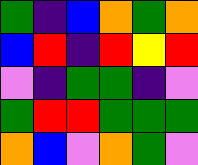[["green", "indigo", "blue", "orange", "green", "orange"], ["blue", "red", "indigo", "red", "yellow", "red"], ["violet", "indigo", "green", "green", "indigo", "violet"], ["green", "red", "red", "green", "green", "green"], ["orange", "blue", "violet", "orange", "green", "violet"]]